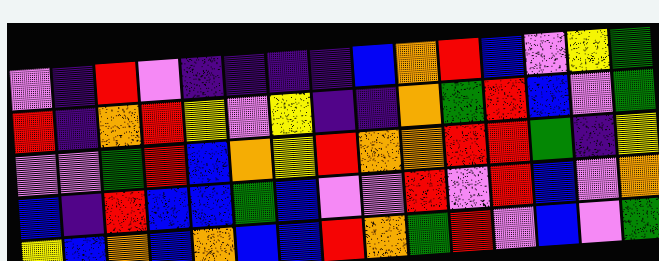[["violet", "indigo", "red", "violet", "indigo", "indigo", "indigo", "indigo", "blue", "orange", "red", "blue", "violet", "yellow", "green"], ["red", "indigo", "orange", "red", "yellow", "violet", "yellow", "indigo", "indigo", "orange", "green", "red", "blue", "violet", "green"], ["violet", "violet", "green", "red", "blue", "orange", "yellow", "red", "orange", "orange", "red", "red", "green", "indigo", "yellow"], ["blue", "indigo", "red", "blue", "blue", "green", "blue", "violet", "violet", "red", "violet", "red", "blue", "violet", "orange"], ["yellow", "blue", "orange", "blue", "orange", "blue", "blue", "red", "orange", "green", "red", "violet", "blue", "violet", "green"]]